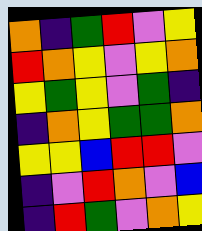[["orange", "indigo", "green", "red", "violet", "yellow"], ["red", "orange", "yellow", "violet", "yellow", "orange"], ["yellow", "green", "yellow", "violet", "green", "indigo"], ["indigo", "orange", "yellow", "green", "green", "orange"], ["yellow", "yellow", "blue", "red", "red", "violet"], ["indigo", "violet", "red", "orange", "violet", "blue"], ["indigo", "red", "green", "violet", "orange", "yellow"]]